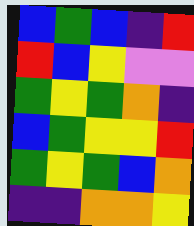[["blue", "green", "blue", "indigo", "red"], ["red", "blue", "yellow", "violet", "violet"], ["green", "yellow", "green", "orange", "indigo"], ["blue", "green", "yellow", "yellow", "red"], ["green", "yellow", "green", "blue", "orange"], ["indigo", "indigo", "orange", "orange", "yellow"]]